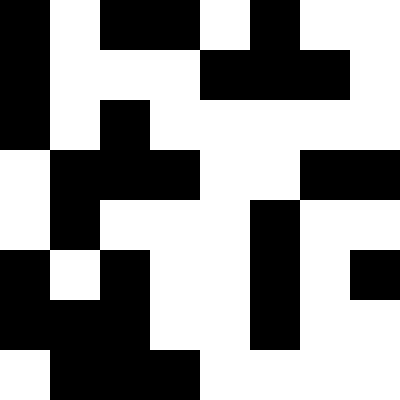[["black", "white", "black", "black", "white", "black", "white", "white"], ["black", "white", "white", "white", "black", "black", "black", "white"], ["black", "white", "black", "white", "white", "white", "white", "white"], ["white", "black", "black", "black", "white", "white", "black", "black"], ["white", "black", "white", "white", "white", "black", "white", "white"], ["black", "white", "black", "white", "white", "black", "white", "black"], ["black", "black", "black", "white", "white", "black", "white", "white"], ["white", "black", "black", "black", "white", "white", "white", "white"]]